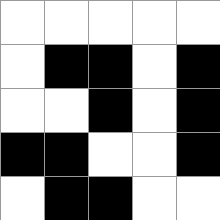[["white", "white", "white", "white", "white"], ["white", "black", "black", "white", "black"], ["white", "white", "black", "white", "black"], ["black", "black", "white", "white", "black"], ["white", "black", "black", "white", "white"]]